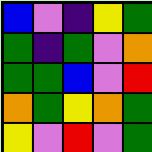[["blue", "violet", "indigo", "yellow", "green"], ["green", "indigo", "green", "violet", "orange"], ["green", "green", "blue", "violet", "red"], ["orange", "green", "yellow", "orange", "green"], ["yellow", "violet", "red", "violet", "green"]]